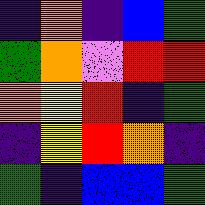[["indigo", "orange", "indigo", "blue", "green"], ["green", "orange", "violet", "red", "red"], ["orange", "yellow", "red", "indigo", "green"], ["indigo", "yellow", "red", "orange", "indigo"], ["green", "indigo", "blue", "blue", "green"]]